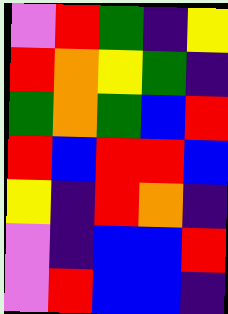[["violet", "red", "green", "indigo", "yellow"], ["red", "orange", "yellow", "green", "indigo"], ["green", "orange", "green", "blue", "red"], ["red", "blue", "red", "red", "blue"], ["yellow", "indigo", "red", "orange", "indigo"], ["violet", "indigo", "blue", "blue", "red"], ["violet", "red", "blue", "blue", "indigo"]]